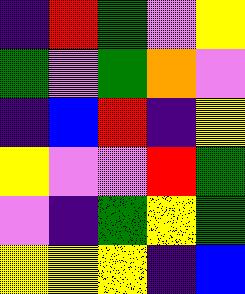[["indigo", "red", "green", "violet", "yellow"], ["green", "violet", "green", "orange", "violet"], ["indigo", "blue", "red", "indigo", "yellow"], ["yellow", "violet", "violet", "red", "green"], ["violet", "indigo", "green", "yellow", "green"], ["yellow", "yellow", "yellow", "indigo", "blue"]]